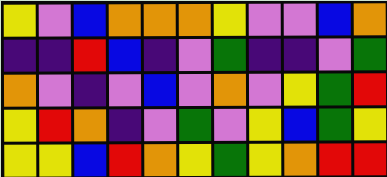[["yellow", "violet", "blue", "orange", "orange", "orange", "yellow", "violet", "violet", "blue", "orange"], ["indigo", "indigo", "red", "blue", "indigo", "violet", "green", "indigo", "indigo", "violet", "green"], ["orange", "violet", "indigo", "violet", "blue", "violet", "orange", "violet", "yellow", "green", "red"], ["yellow", "red", "orange", "indigo", "violet", "green", "violet", "yellow", "blue", "green", "yellow"], ["yellow", "yellow", "blue", "red", "orange", "yellow", "green", "yellow", "orange", "red", "red"]]